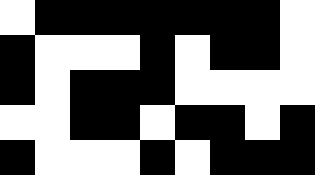[["white", "black", "black", "black", "black", "black", "black", "black", "white"], ["black", "white", "white", "white", "black", "white", "black", "black", "white"], ["black", "white", "black", "black", "black", "white", "white", "white", "white"], ["white", "white", "black", "black", "white", "black", "black", "white", "black"], ["black", "white", "white", "white", "black", "white", "black", "black", "black"]]